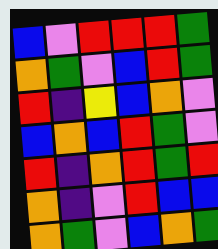[["blue", "violet", "red", "red", "red", "green"], ["orange", "green", "violet", "blue", "red", "green"], ["red", "indigo", "yellow", "blue", "orange", "violet"], ["blue", "orange", "blue", "red", "green", "violet"], ["red", "indigo", "orange", "red", "green", "red"], ["orange", "indigo", "violet", "red", "blue", "blue"], ["orange", "green", "violet", "blue", "orange", "green"]]